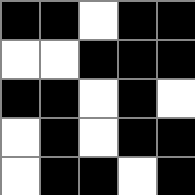[["black", "black", "white", "black", "black"], ["white", "white", "black", "black", "black"], ["black", "black", "white", "black", "white"], ["white", "black", "white", "black", "black"], ["white", "black", "black", "white", "black"]]